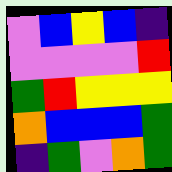[["violet", "blue", "yellow", "blue", "indigo"], ["violet", "violet", "violet", "violet", "red"], ["green", "red", "yellow", "yellow", "yellow"], ["orange", "blue", "blue", "blue", "green"], ["indigo", "green", "violet", "orange", "green"]]